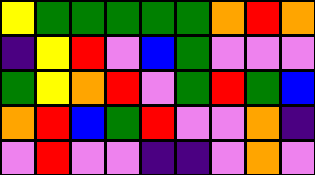[["yellow", "green", "green", "green", "green", "green", "orange", "red", "orange"], ["indigo", "yellow", "red", "violet", "blue", "green", "violet", "violet", "violet"], ["green", "yellow", "orange", "red", "violet", "green", "red", "green", "blue"], ["orange", "red", "blue", "green", "red", "violet", "violet", "orange", "indigo"], ["violet", "red", "violet", "violet", "indigo", "indigo", "violet", "orange", "violet"]]